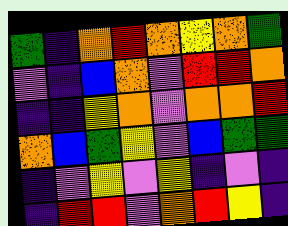[["green", "indigo", "orange", "red", "orange", "yellow", "orange", "green"], ["violet", "indigo", "blue", "orange", "violet", "red", "red", "orange"], ["indigo", "indigo", "yellow", "orange", "violet", "orange", "orange", "red"], ["orange", "blue", "green", "yellow", "violet", "blue", "green", "green"], ["indigo", "violet", "yellow", "violet", "yellow", "indigo", "violet", "indigo"], ["indigo", "red", "red", "violet", "orange", "red", "yellow", "indigo"]]